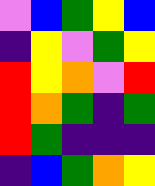[["violet", "blue", "green", "yellow", "blue"], ["indigo", "yellow", "violet", "green", "yellow"], ["red", "yellow", "orange", "violet", "red"], ["red", "orange", "green", "indigo", "green"], ["red", "green", "indigo", "indigo", "indigo"], ["indigo", "blue", "green", "orange", "yellow"]]